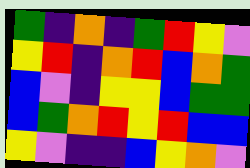[["green", "indigo", "orange", "indigo", "green", "red", "yellow", "violet"], ["yellow", "red", "indigo", "orange", "red", "blue", "orange", "green"], ["blue", "violet", "indigo", "yellow", "yellow", "blue", "green", "green"], ["blue", "green", "orange", "red", "yellow", "red", "blue", "blue"], ["yellow", "violet", "indigo", "indigo", "blue", "yellow", "orange", "violet"]]